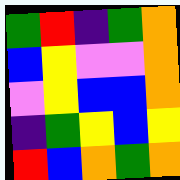[["green", "red", "indigo", "green", "orange"], ["blue", "yellow", "violet", "violet", "orange"], ["violet", "yellow", "blue", "blue", "orange"], ["indigo", "green", "yellow", "blue", "yellow"], ["red", "blue", "orange", "green", "orange"]]